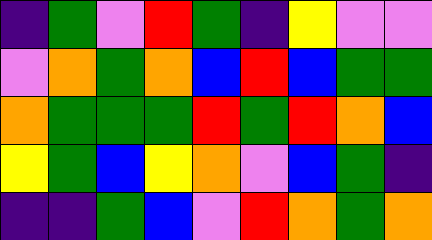[["indigo", "green", "violet", "red", "green", "indigo", "yellow", "violet", "violet"], ["violet", "orange", "green", "orange", "blue", "red", "blue", "green", "green"], ["orange", "green", "green", "green", "red", "green", "red", "orange", "blue"], ["yellow", "green", "blue", "yellow", "orange", "violet", "blue", "green", "indigo"], ["indigo", "indigo", "green", "blue", "violet", "red", "orange", "green", "orange"]]